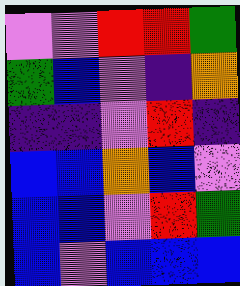[["violet", "violet", "red", "red", "green"], ["green", "blue", "violet", "indigo", "orange"], ["indigo", "indigo", "violet", "red", "indigo"], ["blue", "blue", "orange", "blue", "violet"], ["blue", "blue", "violet", "red", "green"], ["blue", "violet", "blue", "blue", "blue"]]